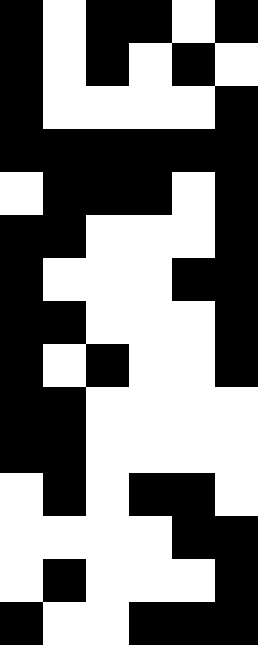[["black", "white", "black", "black", "white", "black"], ["black", "white", "black", "white", "black", "white"], ["black", "white", "white", "white", "white", "black"], ["black", "black", "black", "black", "black", "black"], ["white", "black", "black", "black", "white", "black"], ["black", "black", "white", "white", "white", "black"], ["black", "white", "white", "white", "black", "black"], ["black", "black", "white", "white", "white", "black"], ["black", "white", "black", "white", "white", "black"], ["black", "black", "white", "white", "white", "white"], ["black", "black", "white", "white", "white", "white"], ["white", "black", "white", "black", "black", "white"], ["white", "white", "white", "white", "black", "black"], ["white", "black", "white", "white", "white", "black"], ["black", "white", "white", "black", "black", "black"]]